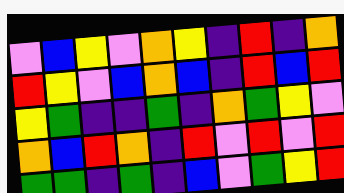[["violet", "blue", "yellow", "violet", "orange", "yellow", "indigo", "red", "indigo", "orange"], ["red", "yellow", "violet", "blue", "orange", "blue", "indigo", "red", "blue", "red"], ["yellow", "green", "indigo", "indigo", "green", "indigo", "orange", "green", "yellow", "violet"], ["orange", "blue", "red", "orange", "indigo", "red", "violet", "red", "violet", "red"], ["green", "green", "indigo", "green", "indigo", "blue", "violet", "green", "yellow", "red"]]